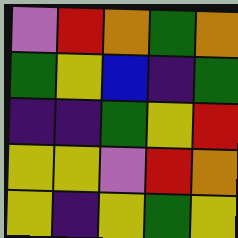[["violet", "red", "orange", "green", "orange"], ["green", "yellow", "blue", "indigo", "green"], ["indigo", "indigo", "green", "yellow", "red"], ["yellow", "yellow", "violet", "red", "orange"], ["yellow", "indigo", "yellow", "green", "yellow"]]